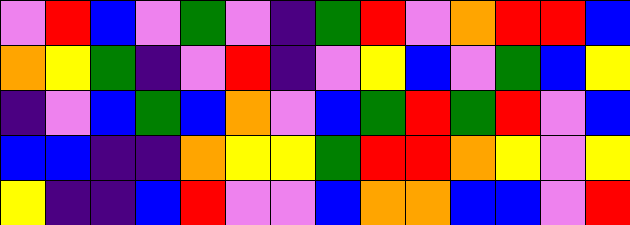[["violet", "red", "blue", "violet", "green", "violet", "indigo", "green", "red", "violet", "orange", "red", "red", "blue"], ["orange", "yellow", "green", "indigo", "violet", "red", "indigo", "violet", "yellow", "blue", "violet", "green", "blue", "yellow"], ["indigo", "violet", "blue", "green", "blue", "orange", "violet", "blue", "green", "red", "green", "red", "violet", "blue"], ["blue", "blue", "indigo", "indigo", "orange", "yellow", "yellow", "green", "red", "red", "orange", "yellow", "violet", "yellow"], ["yellow", "indigo", "indigo", "blue", "red", "violet", "violet", "blue", "orange", "orange", "blue", "blue", "violet", "red"]]